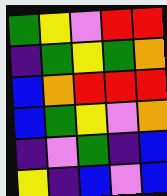[["green", "yellow", "violet", "red", "red"], ["indigo", "green", "yellow", "green", "orange"], ["blue", "orange", "red", "red", "red"], ["blue", "green", "yellow", "violet", "orange"], ["indigo", "violet", "green", "indigo", "blue"], ["yellow", "indigo", "blue", "violet", "blue"]]